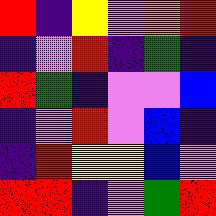[["red", "indigo", "yellow", "violet", "orange", "red"], ["indigo", "violet", "red", "indigo", "green", "indigo"], ["red", "green", "indigo", "violet", "violet", "blue"], ["indigo", "violet", "red", "violet", "blue", "indigo"], ["indigo", "red", "yellow", "yellow", "blue", "violet"], ["red", "red", "indigo", "violet", "green", "red"]]